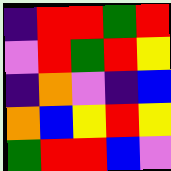[["indigo", "red", "red", "green", "red"], ["violet", "red", "green", "red", "yellow"], ["indigo", "orange", "violet", "indigo", "blue"], ["orange", "blue", "yellow", "red", "yellow"], ["green", "red", "red", "blue", "violet"]]